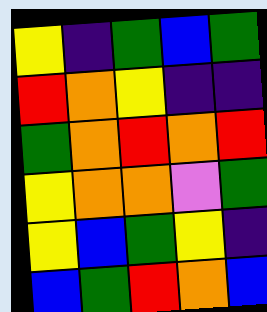[["yellow", "indigo", "green", "blue", "green"], ["red", "orange", "yellow", "indigo", "indigo"], ["green", "orange", "red", "orange", "red"], ["yellow", "orange", "orange", "violet", "green"], ["yellow", "blue", "green", "yellow", "indigo"], ["blue", "green", "red", "orange", "blue"]]